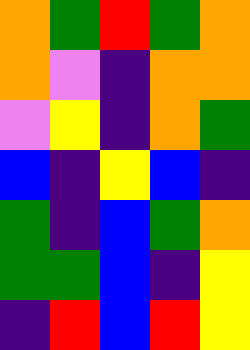[["orange", "green", "red", "green", "orange"], ["orange", "violet", "indigo", "orange", "orange"], ["violet", "yellow", "indigo", "orange", "green"], ["blue", "indigo", "yellow", "blue", "indigo"], ["green", "indigo", "blue", "green", "orange"], ["green", "green", "blue", "indigo", "yellow"], ["indigo", "red", "blue", "red", "yellow"]]